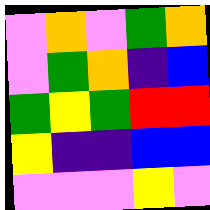[["violet", "orange", "violet", "green", "orange"], ["violet", "green", "orange", "indigo", "blue"], ["green", "yellow", "green", "red", "red"], ["yellow", "indigo", "indigo", "blue", "blue"], ["violet", "violet", "violet", "yellow", "violet"]]